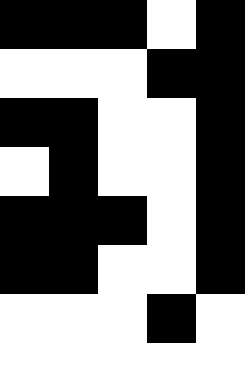[["black", "black", "black", "white", "black"], ["white", "white", "white", "black", "black"], ["black", "black", "white", "white", "black"], ["white", "black", "white", "white", "black"], ["black", "black", "black", "white", "black"], ["black", "black", "white", "white", "black"], ["white", "white", "white", "black", "white"], ["white", "white", "white", "white", "white"]]